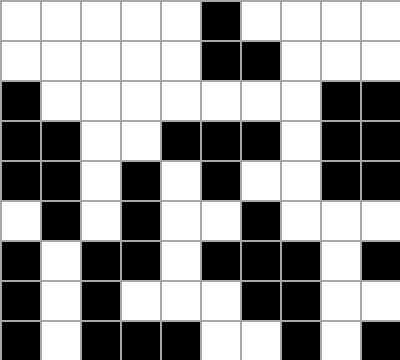[["white", "white", "white", "white", "white", "black", "white", "white", "white", "white"], ["white", "white", "white", "white", "white", "black", "black", "white", "white", "white"], ["black", "white", "white", "white", "white", "white", "white", "white", "black", "black"], ["black", "black", "white", "white", "black", "black", "black", "white", "black", "black"], ["black", "black", "white", "black", "white", "black", "white", "white", "black", "black"], ["white", "black", "white", "black", "white", "white", "black", "white", "white", "white"], ["black", "white", "black", "black", "white", "black", "black", "black", "white", "black"], ["black", "white", "black", "white", "white", "white", "black", "black", "white", "white"], ["black", "white", "black", "black", "black", "white", "white", "black", "white", "black"]]